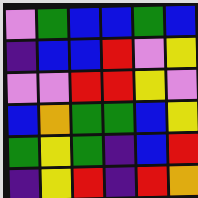[["violet", "green", "blue", "blue", "green", "blue"], ["indigo", "blue", "blue", "red", "violet", "yellow"], ["violet", "violet", "red", "red", "yellow", "violet"], ["blue", "orange", "green", "green", "blue", "yellow"], ["green", "yellow", "green", "indigo", "blue", "red"], ["indigo", "yellow", "red", "indigo", "red", "orange"]]